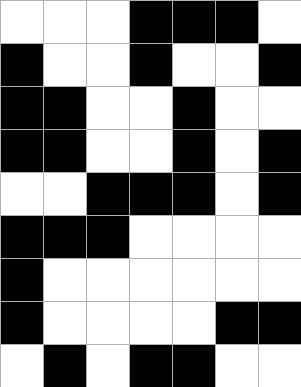[["white", "white", "white", "black", "black", "black", "white"], ["black", "white", "white", "black", "white", "white", "black"], ["black", "black", "white", "white", "black", "white", "white"], ["black", "black", "white", "white", "black", "white", "black"], ["white", "white", "black", "black", "black", "white", "black"], ["black", "black", "black", "white", "white", "white", "white"], ["black", "white", "white", "white", "white", "white", "white"], ["black", "white", "white", "white", "white", "black", "black"], ["white", "black", "white", "black", "black", "white", "white"]]